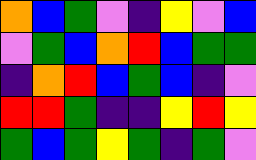[["orange", "blue", "green", "violet", "indigo", "yellow", "violet", "blue"], ["violet", "green", "blue", "orange", "red", "blue", "green", "green"], ["indigo", "orange", "red", "blue", "green", "blue", "indigo", "violet"], ["red", "red", "green", "indigo", "indigo", "yellow", "red", "yellow"], ["green", "blue", "green", "yellow", "green", "indigo", "green", "violet"]]